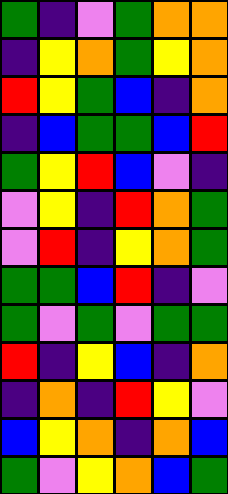[["green", "indigo", "violet", "green", "orange", "orange"], ["indigo", "yellow", "orange", "green", "yellow", "orange"], ["red", "yellow", "green", "blue", "indigo", "orange"], ["indigo", "blue", "green", "green", "blue", "red"], ["green", "yellow", "red", "blue", "violet", "indigo"], ["violet", "yellow", "indigo", "red", "orange", "green"], ["violet", "red", "indigo", "yellow", "orange", "green"], ["green", "green", "blue", "red", "indigo", "violet"], ["green", "violet", "green", "violet", "green", "green"], ["red", "indigo", "yellow", "blue", "indigo", "orange"], ["indigo", "orange", "indigo", "red", "yellow", "violet"], ["blue", "yellow", "orange", "indigo", "orange", "blue"], ["green", "violet", "yellow", "orange", "blue", "green"]]